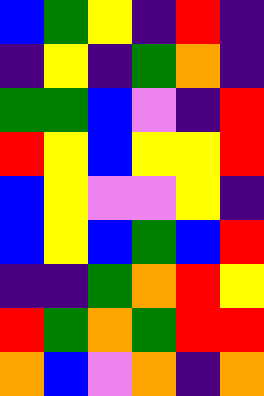[["blue", "green", "yellow", "indigo", "red", "indigo"], ["indigo", "yellow", "indigo", "green", "orange", "indigo"], ["green", "green", "blue", "violet", "indigo", "red"], ["red", "yellow", "blue", "yellow", "yellow", "red"], ["blue", "yellow", "violet", "violet", "yellow", "indigo"], ["blue", "yellow", "blue", "green", "blue", "red"], ["indigo", "indigo", "green", "orange", "red", "yellow"], ["red", "green", "orange", "green", "red", "red"], ["orange", "blue", "violet", "orange", "indigo", "orange"]]